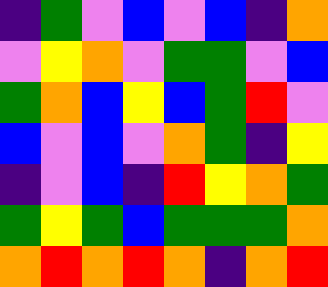[["indigo", "green", "violet", "blue", "violet", "blue", "indigo", "orange"], ["violet", "yellow", "orange", "violet", "green", "green", "violet", "blue"], ["green", "orange", "blue", "yellow", "blue", "green", "red", "violet"], ["blue", "violet", "blue", "violet", "orange", "green", "indigo", "yellow"], ["indigo", "violet", "blue", "indigo", "red", "yellow", "orange", "green"], ["green", "yellow", "green", "blue", "green", "green", "green", "orange"], ["orange", "red", "orange", "red", "orange", "indigo", "orange", "red"]]